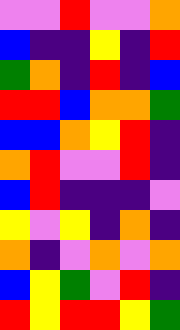[["violet", "violet", "red", "violet", "violet", "orange"], ["blue", "indigo", "indigo", "yellow", "indigo", "red"], ["green", "orange", "indigo", "red", "indigo", "blue"], ["red", "red", "blue", "orange", "orange", "green"], ["blue", "blue", "orange", "yellow", "red", "indigo"], ["orange", "red", "violet", "violet", "red", "indigo"], ["blue", "red", "indigo", "indigo", "indigo", "violet"], ["yellow", "violet", "yellow", "indigo", "orange", "indigo"], ["orange", "indigo", "violet", "orange", "violet", "orange"], ["blue", "yellow", "green", "violet", "red", "indigo"], ["red", "yellow", "red", "red", "yellow", "green"]]